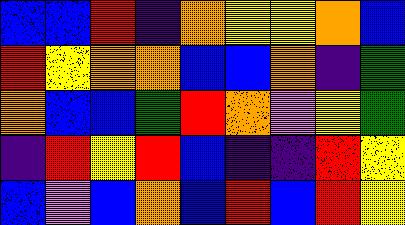[["blue", "blue", "red", "indigo", "orange", "yellow", "yellow", "orange", "blue"], ["red", "yellow", "orange", "orange", "blue", "blue", "orange", "indigo", "green"], ["orange", "blue", "blue", "green", "red", "orange", "violet", "yellow", "green"], ["indigo", "red", "yellow", "red", "blue", "indigo", "indigo", "red", "yellow"], ["blue", "violet", "blue", "orange", "blue", "red", "blue", "red", "yellow"]]